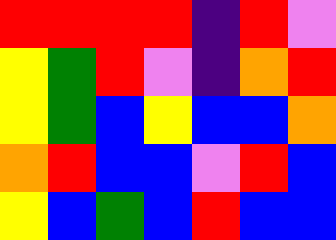[["red", "red", "red", "red", "indigo", "red", "violet"], ["yellow", "green", "red", "violet", "indigo", "orange", "red"], ["yellow", "green", "blue", "yellow", "blue", "blue", "orange"], ["orange", "red", "blue", "blue", "violet", "red", "blue"], ["yellow", "blue", "green", "blue", "red", "blue", "blue"]]